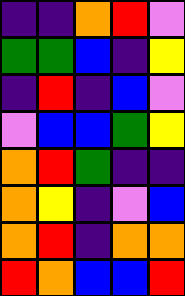[["indigo", "indigo", "orange", "red", "violet"], ["green", "green", "blue", "indigo", "yellow"], ["indigo", "red", "indigo", "blue", "violet"], ["violet", "blue", "blue", "green", "yellow"], ["orange", "red", "green", "indigo", "indigo"], ["orange", "yellow", "indigo", "violet", "blue"], ["orange", "red", "indigo", "orange", "orange"], ["red", "orange", "blue", "blue", "red"]]